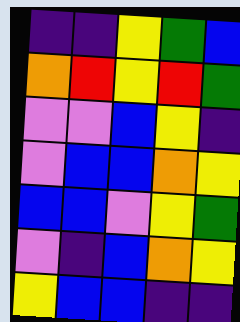[["indigo", "indigo", "yellow", "green", "blue"], ["orange", "red", "yellow", "red", "green"], ["violet", "violet", "blue", "yellow", "indigo"], ["violet", "blue", "blue", "orange", "yellow"], ["blue", "blue", "violet", "yellow", "green"], ["violet", "indigo", "blue", "orange", "yellow"], ["yellow", "blue", "blue", "indigo", "indigo"]]